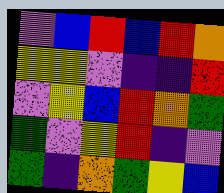[["violet", "blue", "red", "blue", "red", "orange"], ["yellow", "yellow", "violet", "indigo", "indigo", "red"], ["violet", "yellow", "blue", "red", "orange", "green"], ["green", "violet", "yellow", "red", "indigo", "violet"], ["green", "indigo", "orange", "green", "yellow", "blue"]]